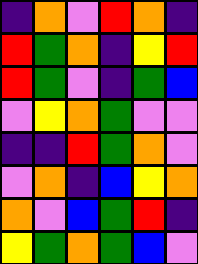[["indigo", "orange", "violet", "red", "orange", "indigo"], ["red", "green", "orange", "indigo", "yellow", "red"], ["red", "green", "violet", "indigo", "green", "blue"], ["violet", "yellow", "orange", "green", "violet", "violet"], ["indigo", "indigo", "red", "green", "orange", "violet"], ["violet", "orange", "indigo", "blue", "yellow", "orange"], ["orange", "violet", "blue", "green", "red", "indigo"], ["yellow", "green", "orange", "green", "blue", "violet"]]